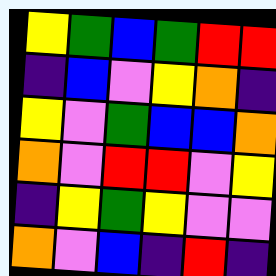[["yellow", "green", "blue", "green", "red", "red"], ["indigo", "blue", "violet", "yellow", "orange", "indigo"], ["yellow", "violet", "green", "blue", "blue", "orange"], ["orange", "violet", "red", "red", "violet", "yellow"], ["indigo", "yellow", "green", "yellow", "violet", "violet"], ["orange", "violet", "blue", "indigo", "red", "indigo"]]